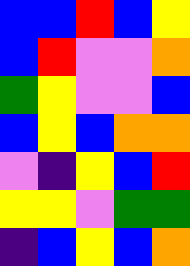[["blue", "blue", "red", "blue", "yellow"], ["blue", "red", "violet", "violet", "orange"], ["green", "yellow", "violet", "violet", "blue"], ["blue", "yellow", "blue", "orange", "orange"], ["violet", "indigo", "yellow", "blue", "red"], ["yellow", "yellow", "violet", "green", "green"], ["indigo", "blue", "yellow", "blue", "orange"]]